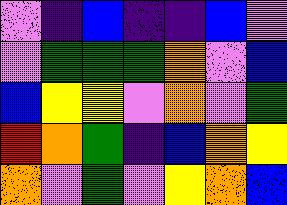[["violet", "indigo", "blue", "indigo", "indigo", "blue", "violet"], ["violet", "green", "green", "green", "orange", "violet", "blue"], ["blue", "yellow", "yellow", "violet", "orange", "violet", "green"], ["red", "orange", "green", "indigo", "blue", "orange", "yellow"], ["orange", "violet", "green", "violet", "yellow", "orange", "blue"]]